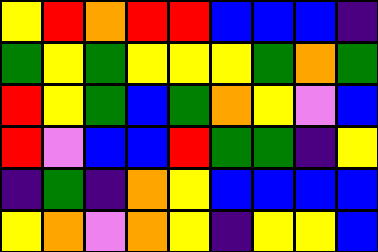[["yellow", "red", "orange", "red", "red", "blue", "blue", "blue", "indigo"], ["green", "yellow", "green", "yellow", "yellow", "yellow", "green", "orange", "green"], ["red", "yellow", "green", "blue", "green", "orange", "yellow", "violet", "blue"], ["red", "violet", "blue", "blue", "red", "green", "green", "indigo", "yellow"], ["indigo", "green", "indigo", "orange", "yellow", "blue", "blue", "blue", "blue"], ["yellow", "orange", "violet", "orange", "yellow", "indigo", "yellow", "yellow", "blue"]]